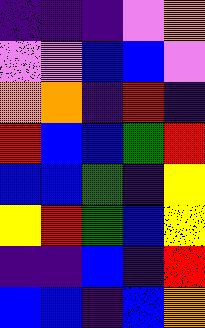[["indigo", "indigo", "indigo", "violet", "orange"], ["violet", "violet", "blue", "blue", "violet"], ["orange", "orange", "indigo", "red", "indigo"], ["red", "blue", "blue", "green", "red"], ["blue", "blue", "green", "indigo", "yellow"], ["yellow", "red", "green", "blue", "yellow"], ["indigo", "indigo", "blue", "indigo", "red"], ["blue", "blue", "indigo", "blue", "orange"]]